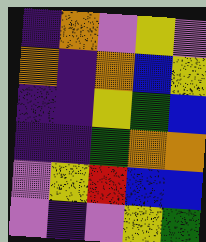[["indigo", "orange", "violet", "yellow", "violet"], ["orange", "indigo", "orange", "blue", "yellow"], ["indigo", "indigo", "yellow", "green", "blue"], ["indigo", "indigo", "green", "orange", "orange"], ["violet", "yellow", "red", "blue", "blue"], ["violet", "indigo", "violet", "yellow", "green"]]